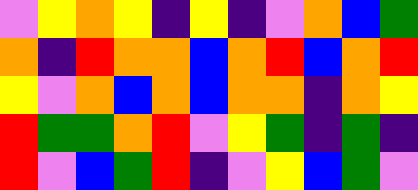[["violet", "yellow", "orange", "yellow", "indigo", "yellow", "indigo", "violet", "orange", "blue", "green"], ["orange", "indigo", "red", "orange", "orange", "blue", "orange", "red", "blue", "orange", "red"], ["yellow", "violet", "orange", "blue", "orange", "blue", "orange", "orange", "indigo", "orange", "yellow"], ["red", "green", "green", "orange", "red", "violet", "yellow", "green", "indigo", "green", "indigo"], ["red", "violet", "blue", "green", "red", "indigo", "violet", "yellow", "blue", "green", "violet"]]